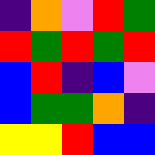[["indigo", "orange", "violet", "red", "green"], ["red", "green", "red", "green", "red"], ["blue", "red", "indigo", "blue", "violet"], ["blue", "green", "green", "orange", "indigo"], ["yellow", "yellow", "red", "blue", "blue"]]